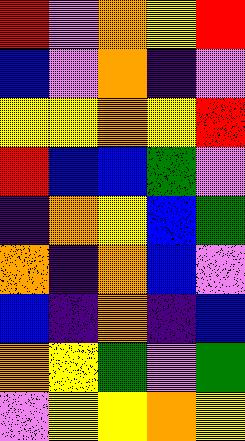[["red", "violet", "orange", "yellow", "red"], ["blue", "violet", "orange", "indigo", "violet"], ["yellow", "yellow", "orange", "yellow", "red"], ["red", "blue", "blue", "green", "violet"], ["indigo", "orange", "yellow", "blue", "green"], ["orange", "indigo", "orange", "blue", "violet"], ["blue", "indigo", "orange", "indigo", "blue"], ["orange", "yellow", "green", "violet", "green"], ["violet", "yellow", "yellow", "orange", "yellow"]]